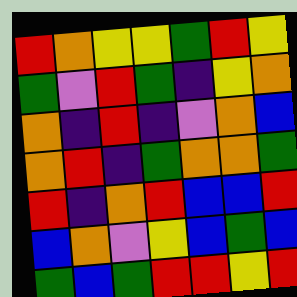[["red", "orange", "yellow", "yellow", "green", "red", "yellow"], ["green", "violet", "red", "green", "indigo", "yellow", "orange"], ["orange", "indigo", "red", "indigo", "violet", "orange", "blue"], ["orange", "red", "indigo", "green", "orange", "orange", "green"], ["red", "indigo", "orange", "red", "blue", "blue", "red"], ["blue", "orange", "violet", "yellow", "blue", "green", "blue"], ["green", "blue", "green", "red", "red", "yellow", "red"]]